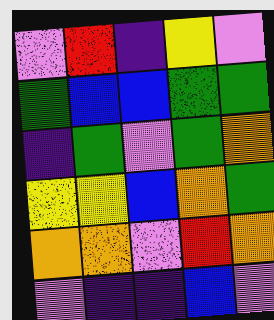[["violet", "red", "indigo", "yellow", "violet"], ["green", "blue", "blue", "green", "green"], ["indigo", "green", "violet", "green", "orange"], ["yellow", "yellow", "blue", "orange", "green"], ["orange", "orange", "violet", "red", "orange"], ["violet", "indigo", "indigo", "blue", "violet"]]